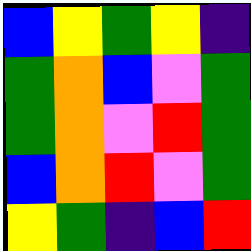[["blue", "yellow", "green", "yellow", "indigo"], ["green", "orange", "blue", "violet", "green"], ["green", "orange", "violet", "red", "green"], ["blue", "orange", "red", "violet", "green"], ["yellow", "green", "indigo", "blue", "red"]]